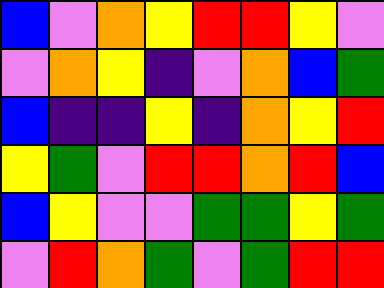[["blue", "violet", "orange", "yellow", "red", "red", "yellow", "violet"], ["violet", "orange", "yellow", "indigo", "violet", "orange", "blue", "green"], ["blue", "indigo", "indigo", "yellow", "indigo", "orange", "yellow", "red"], ["yellow", "green", "violet", "red", "red", "orange", "red", "blue"], ["blue", "yellow", "violet", "violet", "green", "green", "yellow", "green"], ["violet", "red", "orange", "green", "violet", "green", "red", "red"]]